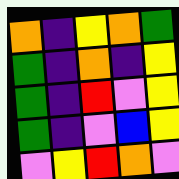[["orange", "indigo", "yellow", "orange", "green"], ["green", "indigo", "orange", "indigo", "yellow"], ["green", "indigo", "red", "violet", "yellow"], ["green", "indigo", "violet", "blue", "yellow"], ["violet", "yellow", "red", "orange", "violet"]]